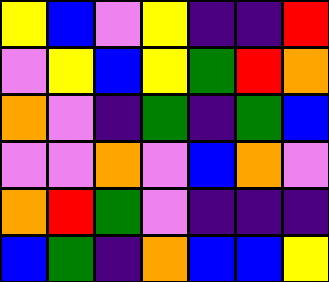[["yellow", "blue", "violet", "yellow", "indigo", "indigo", "red"], ["violet", "yellow", "blue", "yellow", "green", "red", "orange"], ["orange", "violet", "indigo", "green", "indigo", "green", "blue"], ["violet", "violet", "orange", "violet", "blue", "orange", "violet"], ["orange", "red", "green", "violet", "indigo", "indigo", "indigo"], ["blue", "green", "indigo", "orange", "blue", "blue", "yellow"]]